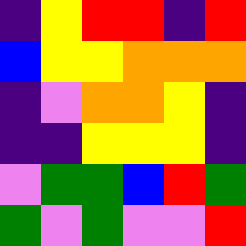[["indigo", "yellow", "red", "red", "indigo", "red"], ["blue", "yellow", "yellow", "orange", "orange", "orange"], ["indigo", "violet", "orange", "orange", "yellow", "indigo"], ["indigo", "indigo", "yellow", "yellow", "yellow", "indigo"], ["violet", "green", "green", "blue", "red", "green"], ["green", "violet", "green", "violet", "violet", "red"]]